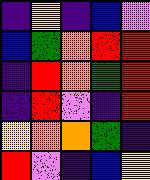[["indigo", "yellow", "indigo", "blue", "violet"], ["blue", "green", "orange", "red", "red"], ["indigo", "red", "orange", "green", "red"], ["indigo", "red", "violet", "indigo", "red"], ["yellow", "orange", "orange", "green", "indigo"], ["red", "violet", "indigo", "blue", "yellow"]]